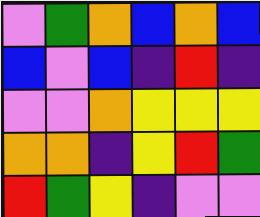[["violet", "green", "orange", "blue", "orange", "blue"], ["blue", "violet", "blue", "indigo", "red", "indigo"], ["violet", "violet", "orange", "yellow", "yellow", "yellow"], ["orange", "orange", "indigo", "yellow", "red", "green"], ["red", "green", "yellow", "indigo", "violet", "violet"]]